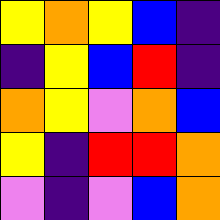[["yellow", "orange", "yellow", "blue", "indigo"], ["indigo", "yellow", "blue", "red", "indigo"], ["orange", "yellow", "violet", "orange", "blue"], ["yellow", "indigo", "red", "red", "orange"], ["violet", "indigo", "violet", "blue", "orange"]]